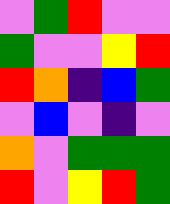[["violet", "green", "red", "violet", "violet"], ["green", "violet", "violet", "yellow", "red"], ["red", "orange", "indigo", "blue", "green"], ["violet", "blue", "violet", "indigo", "violet"], ["orange", "violet", "green", "green", "green"], ["red", "violet", "yellow", "red", "green"]]